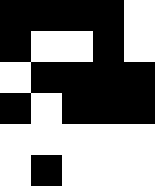[["black", "black", "black", "black", "white"], ["black", "white", "white", "black", "white"], ["white", "black", "black", "black", "black"], ["black", "white", "black", "black", "black"], ["white", "white", "white", "white", "white"], ["white", "black", "white", "white", "white"]]